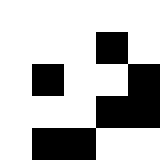[["white", "white", "white", "white", "white"], ["white", "white", "white", "black", "white"], ["white", "black", "white", "white", "black"], ["white", "white", "white", "black", "black"], ["white", "black", "black", "white", "white"]]